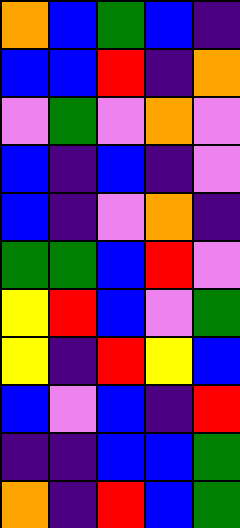[["orange", "blue", "green", "blue", "indigo"], ["blue", "blue", "red", "indigo", "orange"], ["violet", "green", "violet", "orange", "violet"], ["blue", "indigo", "blue", "indigo", "violet"], ["blue", "indigo", "violet", "orange", "indigo"], ["green", "green", "blue", "red", "violet"], ["yellow", "red", "blue", "violet", "green"], ["yellow", "indigo", "red", "yellow", "blue"], ["blue", "violet", "blue", "indigo", "red"], ["indigo", "indigo", "blue", "blue", "green"], ["orange", "indigo", "red", "blue", "green"]]